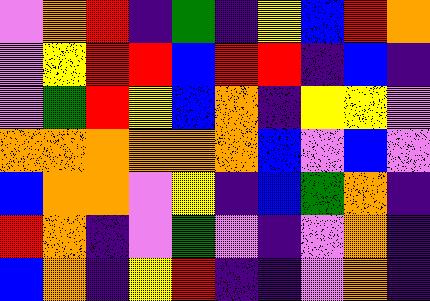[["violet", "orange", "red", "indigo", "green", "indigo", "yellow", "blue", "red", "orange"], ["violet", "yellow", "red", "red", "blue", "red", "red", "indigo", "blue", "indigo"], ["violet", "green", "red", "yellow", "blue", "orange", "indigo", "yellow", "yellow", "violet"], ["orange", "orange", "orange", "orange", "orange", "orange", "blue", "violet", "blue", "violet"], ["blue", "orange", "orange", "violet", "yellow", "indigo", "blue", "green", "orange", "indigo"], ["red", "orange", "indigo", "violet", "green", "violet", "indigo", "violet", "orange", "indigo"], ["blue", "orange", "indigo", "yellow", "red", "indigo", "indigo", "violet", "orange", "indigo"]]